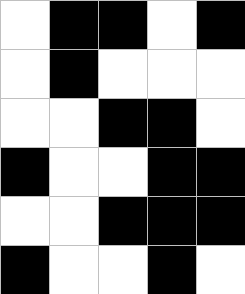[["white", "black", "black", "white", "black"], ["white", "black", "white", "white", "white"], ["white", "white", "black", "black", "white"], ["black", "white", "white", "black", "black"], ["white", "white", "black", "black", "black"], ["black", "white", "white", "black", "white"]]